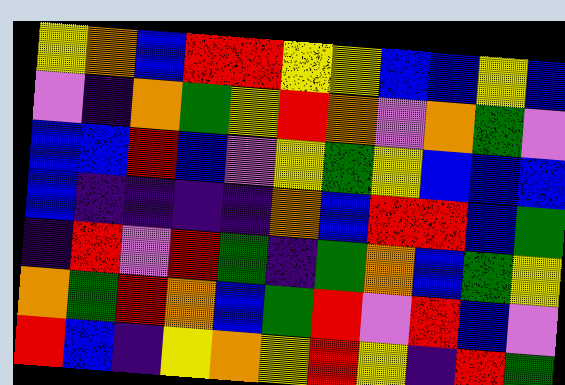[["yellow", "orange", "blue", "red", "red", "yellow", "yellow", "blue", "blue", "yellow", "blue"], ["violet", "indigo", "orange", "green", "yellow", "red", "orange", "violet", "orange", "green", "violet"], ["blue", "blue", "red", "blue", "violet", "yellow", "green", "yellow", "blue", "blue", "blue"], ["blue", "indigo", "indigo", "indigo", "indigo", "orange", "blue", "red", "red", "blue", "green"], ["indigo", "red", "violet", "red", "green", "indigo", "green", "orange", "blue", "green", "yellow"], ["orange", "green", "red", "orange", "blue", "green", "red", "violet", "red", "blue", "violet"], ["red", "blue", "indigo", "yellow", "orange", "yellow", "red", "yellow", "indigo", "red", "green"]]